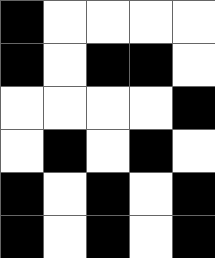[["black", "white", "white", "white", "white"], ["black", "white", "black", "black", "white"], ["white", "white", "white", "white", "black"], ["white", "black", "white", "black", "white"], ["black", "white", "black", "white", "black"], ["black", "white", "black", "white", "black"]]